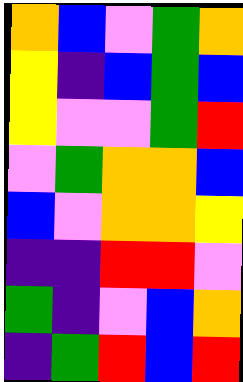[["orange", "blue", "violet", "green", "orange"], ["yellow", "indigo", "blue", "green", "blue"], ["yellow", "violet", "violet", "green", "red"], ["violet", "green", "orange", "orange", "blue"], ["blue", "violet", "orange", "orange", "yellow"], ["indigo", "indigo", "red", "red", "violet"], ["green", "indigo", "violet", "blue", "orange"], ["indigo", "green", "red", "blue", "red"]]